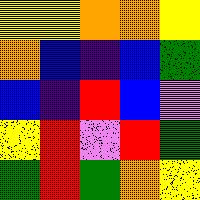[["yellow", "yellow", "orange", "orange", "yellow"], ["orange", "blue", "indigo", "blue", "green"], ["blue", "indigo", "red", "blue", "violet"], ["yellow", "red", "violet", "red", "green"], ["green", "red", "green", "orange", "yellow"]]